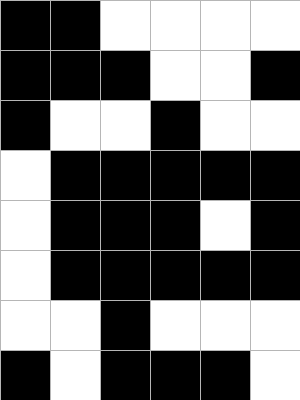[["black", "black", "white", "white", "white", "white"], ["black", "black", "black", "white", "white", "black"], ["black", "white", "white", "black", "white", "white"], ["white", "black", "black", "black", "black", "black"], ["white", "black", "black", "black", "white", "black"], ["white", "black", "black", "black", "black", "black"], ["white", "white", "black", "white", "white", "white"], ["black", "white", "black", "black", "black", "white"]]